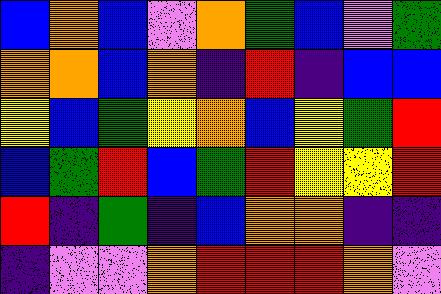[["blue", "orange", "blue", "violet", "orange", "green", "blue", "violet", "green"], ["orange", "orange", "blue", "orange", "indigo", "red", "indigo", "blue", "blue"], ["yellow", "blue", "green", "yellow", "orange", "blue", "yellow", "green", "red"], ["blue", "green", "red", "blue", "green", "red", "yellow", "yellow", "red"], ["red", "indigo", "green", "indigo", "blue", "orange", "orange", "indigo", "indigo"], ["indigo", "violet", "violet", "orange", "red", "red", "red", "orange", "violet"]]